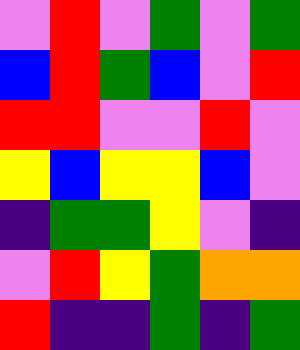[["violet", "red", "violet", "green", "violet", "green"], ["blue", "red", "green", "blue", "violet", "red"], ["red", "red", "violet", "violet", "red", "violet"], ["yellow", "blue", "yellow", "yellow", "blue", "violet"], ["indigo", "green", "green", "yellow", "violet", "indigo"], ["violet", "red", "yellow", "green", "orange", "orange"], ["red", "indigo", "indigo", "green", "indigo", "green"]]